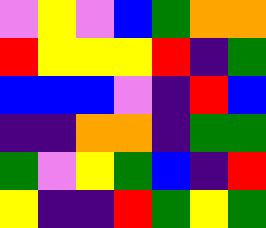[["violet", "yellow", "violet", "blue", "green", "orange", "orange"], ["red", "yellow", "yellow", "yellow", "red", "indigo", "green"], ["blue", "blue", "blue", "violet", "indigo", "red", "blue"], ["indigo", "indigo", "orange", "orange", "indigo", "green", "green"], ["green", "violet", "yellow", "green", "blue", "indigo", "red"], ["yellow", "indigo", "indigo", "red", "green", "yellow", "green"]]